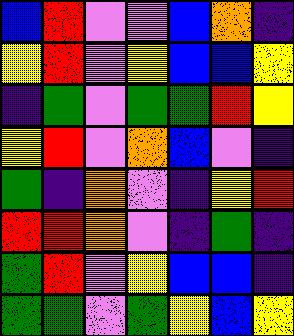[["blue", "red", "violet", "violet", "blue", "orange", "indigo"], ["yellow", "red", "violet", "yellow", "blue", "blue", "yellow"], ["indigo", "green", "violet", "green", "green", "red", "yellow"], ["yellow", "red", "violet", "orange", "blue", "violet", "indigo"], ["green", "indigo", "orange", "violet", "indigo", "yellow", "red"], ["red", "red", "orange", "violet", "indigo", "green", "indigo"], ["green", "red", "violet", "yellow", "blue", "blue", "indigo"], ["green", "green", "violet", "green", "yellow", "blue", "yellow"]]